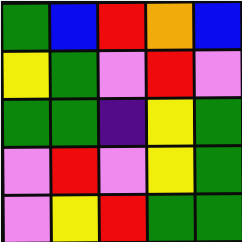[["green", "blue", "red", "orange", "blue"], ["yellow", "green", "violet", "red", "violet"], ["green", "green", "indigo", "yellow", "green"], ["violet", "red", "violet", "yellow", "green"], ["violet", "yellow", "red", "green", "green"]]